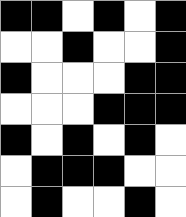[["black", "black", "white", "black", "white", "black"], ["white", "white", "black", "white", "white", "black"], ["black", "white", "white", "white", "black", "black"], ["white", "white", "white", "black", "black", "black"], ["black", "white", "black", "white", "black", "white"], ["white", "black", "black", "black", "white", "white"], ["white", "black", "white", "white", "black", "white"]]